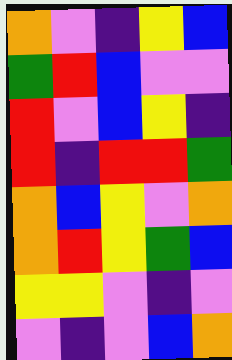[["orange", "violet", "indigo", "yellow", "blue"], ["green", "red", "blue", "violet", "violet"], ["red", "violet", "blue", "yellow", "indigo"], ["red", "indigo", "red", "red", "green"], ["orange", "blue", "yellow", "violet", "orange"], ["orange", "red", "yellow", "green", "blue"], ["yellow", "yellow", "violet", "indigo", "violet"], ["violet", "indigo", "violet", "blue", "orange"]]